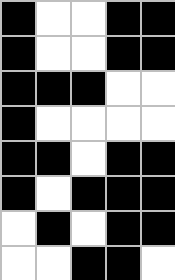[["black", "white", "white", "black", "black"], ["black", "white", "white", "black", "black"], ["black", "black", "black", "white", "white"], ["black", "white", "white", "white", "white"], ["black", "black", "white", "black", "black"], ["black", "white", "black", "black", "black"], ["white", "black", "white", "black", "black"], ["white", "white", "black", "black", "white"]]